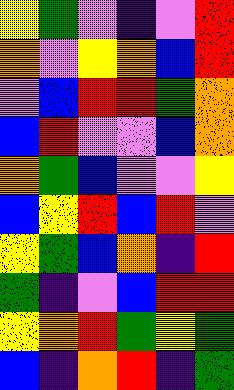[["yellow", "green", "violet", "indigo", "violet", "red"], ["orange", "violet", "yellow", "orange", "blue", "red"], ["violet", "blue", "red", "red", "green", "orange"], ["blue", "red", "violet", "violet", "blue", "orange"], ["orange", "green", "blue", "violet", "violet", "yellow"], ["blue", "yellow", "red", "blue", "red", "violet"], ["yellow", "green", "blue", "orange", "indigo", "red"], ["green", "indigo", "violet", "blue", "red", "red"], ["yellow", "orange", "red", "green", "yellow", "green"], ["blue", "indigo", "orange", "red", "indigo", "green"]]